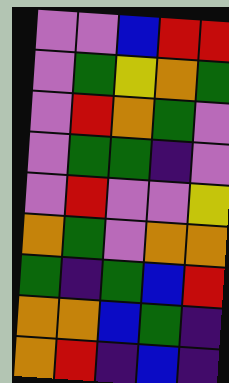[["violet", "violet", "blue", "red", "red"], ["violet", "green", "yellow", "orange", "green"], ["violet", "red", "orange", "green", "violet"], ["violet", "green", "green", "indigo", "violet"], ["violet", "red", "violet", "violet", "yellow"], ["orange", "green", "violet", "orange", "orange"], ["green", "indigo", "green", "blue", "red"], ["orange", "orange", "blue", "green", "indigo"], ["orange", "red", "indigo", "blue", "indigo"]]